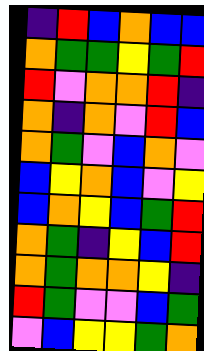[["indigo", "red", "blue", "orange", "blue", "blue"], ["orange", "green", "green", "yellow", "green", "red"], ["red", "violet", "orange", "orange", "red", "indigo"], ["orange", "indigo", "orange", "violet", "red", "blue"], ["orange", "green", "violet", "blue", "orange", "violet"], ["blue", "yellow", "orange", "blue", "violet", "yellow"], ["blue", "orange", "yellow", "blue", "green", "red"], ["orange", "green", "indigo", "yellow", "blue", "red"], ["orange", "green", "orange", "orange", "yellow", "indigo"], ["red", "green", "violet", "violet", "blue", "green"], ["violet", "blue", "yellow", "yellow", "green", "orange"]]